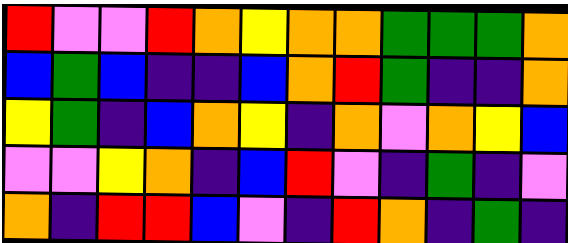[["red", "violet", "violet", "red", "orange", "yellow", "orange", "orange", "green", "green", "green", "orange"], ["blue", "green", "blue", "indigo", "indigo", "blue", "orange", "red", "green", "indigo", "indigo", "orange"], ["yellow", "green", "indigo", "blue", "orange", "yellow", "indigo", "orange", "violet", "orange", "yellow", "blue"], ["violet", "violet", "yellow", "orange", "indigo", "blue", "red", "violet", "indigo", "green", "indigo", "violet"], ["orange", "indigo", "red", "red", "blue", "violet", "indigo", "red", "orange", "indigo", "green", "indigo"]]